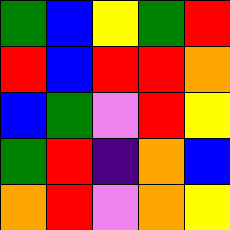[["green", "blue", "yellow", "green", "red"], ["red", "blue", "red", "red", "orange"], ["blue", "green", "violet", "red", "yellow"], ["green", "red", "indigo", "orange", "blue"], ["orange", "red", "violet", "orange", "yellow"]]